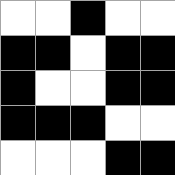[["white", "white", "black", "white", "white"], ["black", "black", "white", "black", "black"], ["black", "white", "white", "black", "black"], ["black", "black", "black", "white", "white"], ["white", "white", "white", "black", "black"]]